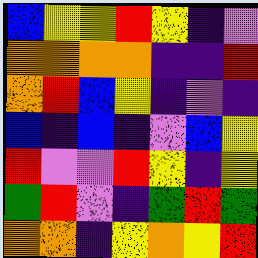[["blue", "yellow", "yellow", "red", "yellow", "indigo", "violet"], ["orange", "orange", "orange", "orange", "indigo", "indigo", "red"], ["orange", "red", "blue", "yellow", "indigo", "violet", "indigo"], ["blue", "indigo", "blue", "indigo", "violet", "blue", "yellow"], ["red", "violet", "violet", "red", "yellow", "indigo", "yellow"], ["green", "red", "violet", "indigo", "green", "red", "green"], ["orange", "orange", "indigo", "yellow", "orange", "yellow", "red"]]